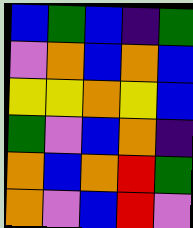[["blue", "green", "blue", "indigo", "green"], ["violet", "orange", "blue", "orange", "blue"], ["yellow", "yellow", "orange", "yellow", "blue"], ["green", "violet", "blue", "orange", "indigo"], ["orange", "blue", "orange", "red", "green"], ["orange", "violet", "blue", "red", "violet"]]